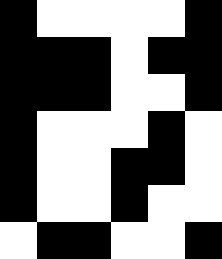[["black", "white", "white", "white", "white", "black"], ["black", "black", "black", "white", "black", "black"], ["black", "black", "black", "white", "white", "black"], ["black", "white", "white", "white", "black", "white"], ["black", "white", "white", "black", "black", "white"], ["black", "white", "white", "black", "white", "white"], ["white", "black", "black", "white", "white", "black"]]